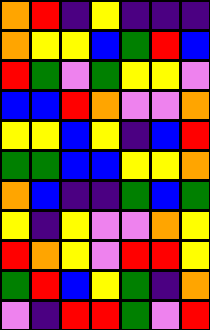[["orange", "red", "indigo", "yellow", "indigo", "indigo", "indigo"], ["orange", "yellow", "yellow", "blue", "green", "red", "blue"], ["red", "green", "violet", "green", "yellow", "yellow", "violet"], ["blue", "blue", "red", "orange", "violet", "violet", "orange"], ["yellow", "yellow", "blue", "yellow", "indigo", "blue", "red"], ["green", "green", "blue", "blue", "yellow", "yellow", "orange"], ["orange", "blue", "indigo", "indigo", "green", "blue", "green"], ["yellow", "indigo", "yellow", "violet", "violet", "orange", "yellow"], ["red", "orange", "yellow", "violet", "red", "red", "yellow"], ["green", "red", "blue", "yellow", "green", "indigo", "orange"], ["violet", "indigo", "red", "red", "green", "violet", "red"]]